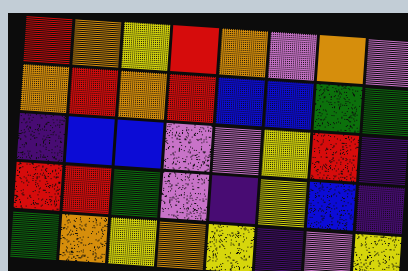[["red", "orange", "yellow", "red", "orange", "violet", "orange", "violet"], ["orange", "red", "orange", "red", "blue", "blue", "green", "green"], ["indigo", "blue", "blue", "violet", "violet", "yellow", "red", "indigo"], ["red", "red", "green", "violet", "indigo", "yellow", "blue", "indigo"], ["green", "orange", "yellow", "orange", "yellow", "indigo", "violet", "yellow"]]